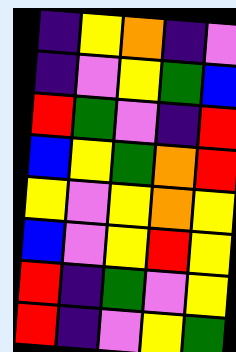[["indigo", "yellow", "orange", "indigo", "violet"], ["indigo", "violet", "yellow", "green", "blue"], ["red", "green", "violet", "indigo", "red"], ["blue", "yellow", "green", "orange", "red"], ["yellow", "violet", "yellow", "orange", "yellow"], ["blue", "violet", "yellow", "red", "yellow"], ["red", "indigo", "green", "violet", "yellow"], ["red", "indigo", "violet", "yellow", "green"]]